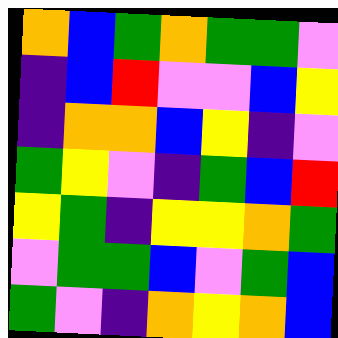[["orange", "blue", "green", "orange", "green", "green", "violet"], ["indigo", "blue", "red", "violet", "violet", "blue", "yellow"], ["indigo", "orange", "orange", "blue", "yellow", "indigo", "violet"], ["green", "yellow", "violet", "indigo", "green", "blue", "red"], ["yellow", "green", "indigo", "yellow", "yellow", "orange", "green"], ["violet", "green", "green", "blue", "violet", "green", "blue"], ["green", "violet", "indigo", "orange", "yellow", "orange", "blue"]]